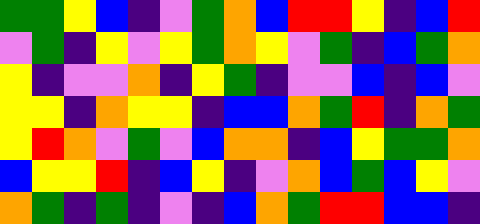[["green", "green", "yellow", "blue", "indigo", "violet", "green", "orange", "blue", "red", "red", "yellow", "indigo", "blue", "red"], ["violet", "green", "indigo", "yellow", "violet", "yellow", "green", "orange", "yellow", "violet", "green", "indigo", "blue", "green", "orange"], ["yellow", "indigo", "violet", "violet", "orange", "indigo", "yellow", "green", "indigo", "violet", "violet", "blue", "indigo", "blue", "violet"], ["yellow", "yellow", "indigo", "orange", "yellow", "yellow", "indigo", "blue", "blue", "orange", "green", "red", "indigo", "orange", "green"], ["yellow", "red", "orange", "violet", "green", "violet", "blue", "orange", "orange", "indigo", "blue", "yellow", "green", "green", "orange"], ["blue", "yellow", "yellow", "red", "indigo", "blue", "yellow", "indigo", "violet", "orange", "blue", "green", "blue", "yellow", "violet"], ["orange", "green", "indigo", "green", "indigo", "violet", "indigo", "blue", "orange", "green", "red", "red", "blue", "blue", "indigo"]]